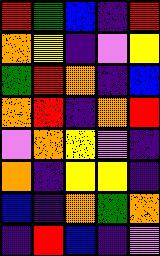[["red", "green", "blue", "indigo", "red"], ["orange", "yellow", "indigo", "violet", "yellow"], ["green", "red", "orange", "indigo", "blue"], ["orange", "red", "indigo", "orange", "red"], ["violet", "orange", "yellow", "violet", "indigo"], ["orange", "indigo", "yellow", "yellow", "indigo"], ["blue", "indigo", "orange", "green", "orange"], ["indigo", "red", "blue", "indigo", "violet"]]